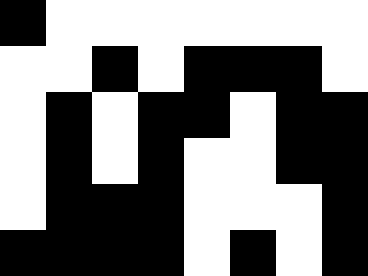[["black", "white", "white", "white", "white", "white", "white", "white"], ["white", "white", "black", "white", "black", "black", "black", "white"], ["white", "black", "white", "black", "black", "white", "black", "black"], ["white", "black", "white", "black", "white", "white", "black", "black"], ["white", "black", "black", "black", "white", "white", "white", "black"], ["black", "black", "black", "black", "white", "black", "white", "black"]]